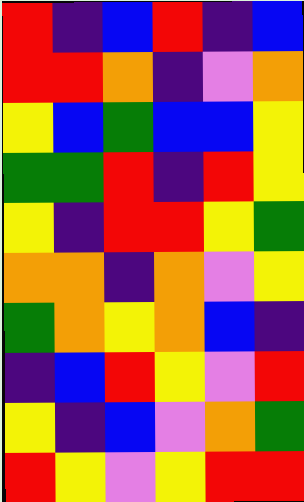[["red", "indigo", "blue", "red", "indigo", "blue"], ["red", "red", "orange", "indigo", "violet", "orange"], ["yellow", "blue", "green", "blue", "blue", "yellow"], ["green", "green", "red", "indigo", "red", "yellow"], ["yellow", "indigo", "red", "red", "yellow", "green"], ["orange", "orange", "indigo", "orange", "violet", "yellow"], ["green", "orange", "yellow", "orange", "blue", "indigo"], ["indigo", "blue", "red", "yellow", "violet", "red"], ["yellow", "indigo", "blue", "violet", "orange", "green"], ["red", "yellow", "violet", "yellow", "red", "red"]]